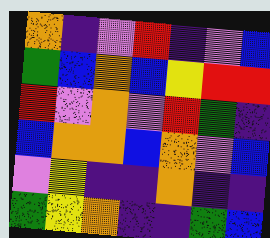[["orange", "indigo", "violet", "red", "indigo", "violet", "blue"], ["green", "blue", "orange", "blue", "yellow", "red", "red"], ["red", "violet", "orange", "violet", "red", "green", "indigo"], ["blue", "orange", "orange", "blue", "orange", "violet", "blue"], ["violet", "yellow", "indigo", "indigo", "orange", "indigo", "indigo"], ["green", "yellow", "orange", "indigo", "indigo", "green", "blue"]]